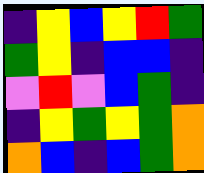[["indigo", "yellow", "blue", "yellow", "red", "green"], ["green", "yellow", "indigo", "blue", "blue", "indigo"], ["violet", "red", "violet", "blue", "green", "indigo"], ["indigo", "yellow", "green", "yellow", "green", "orange"], ["orange", "blue", "indigo", "blue", "green", "orange"]]